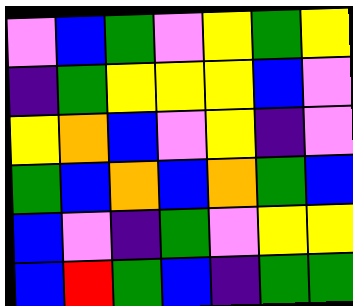[["violet", "blue", "green", "violet", "yellow", "green", "yellow"], ["indigo", "green", "yellow", "yellow", "yellow", "blue", "violet"], ["yellow", "orange", "blue", "violet", "yellow", "indigo", "violet"], ["green", "blue", "orange", "blue", "orange", "green", "blue"], ["blue", "violet", "indigo", "green", "violet", "yellow", "yellow"], ["blue", "red", "green", "blue", "indigo", "green", "green"]]